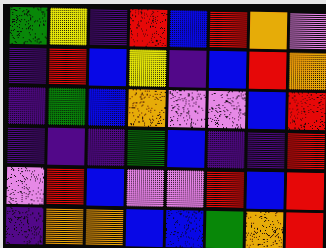[["green", "yellow", "indigo", "red", "blue", "red", "orange", "violet"], ["indigo", "red", "blue", "yellow", "indigo", "blue", "red", "orange"], ["indigo", "green", "blue", "orange", "violet", "violet", "blue", "red"], ["indigo", "indigo", "indigo", "green", "blue", "indigo", "indigo", "red"], ["violet", "red", "blue", "violet", "violet", "red", "blue", "red"], ["indigo", "orange", "orange", "blue", "blue", "green", "orange", "red"]]